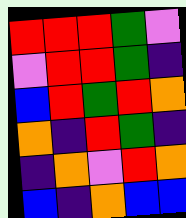[["red", "red", "red", "green", "violet"], ["violet", "red", "red", "green", "indigo"], ["blue", "red", "green", "red", "orange"], ["orange", "indigo", "red", "green", "indigo"], ["indigo", "orange", "violet", "red", "orange"], ["blue", "indigo", "orange", "blue", "blue"]]